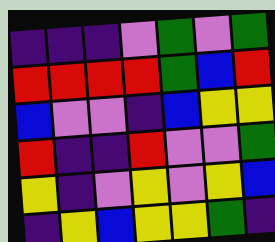[["indigo", "indigo", "indigo", "violet", "green", "violet", "green"], ["red", "red", "red", "red", "green", "blue", "red"], ["blue", "violet", "violet", "indigo", "blue", "yellow", "yellow"], ["red", "indigo", "indigo", "red", "violet", "violet", "green"], ["yellow", "indigo", "violet", "yellow", "violet", "yellow", "blue"], ["indigo", "yellow", "blue", "yellow", "yellow", "green", "indigo"]]